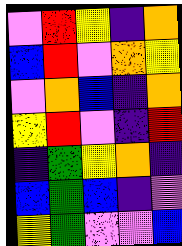[["violet", "red", "yellow", "indigo", "orange"], ["blue", "red", "violet", "orange", "yellow"], ["violet", "orange", "blue", "indigo", "orange"], ["yellow", "red", "violet", "indigo", "red"], ["indigo", "green", "yellow", "orange", "indigo"], ["blue", "green", "blue", "indigo", "violet"], ["yellow", "green", "violet", "violet", "blue"]]